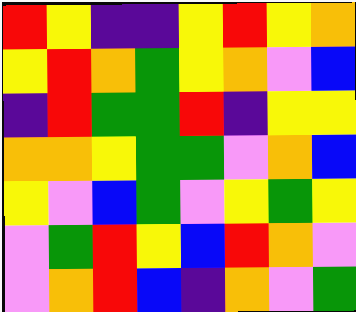[["red", "yellow", "indigo", "indigo", "yellow", "red", "yellow", "orange"], ["yellow", "red", "orange", "green", "yellow", "orange", "violet", "blue"], ["indigo", "red", "green", "green", "red", "indigo", "yellow", "yellow"], ["orange", "orange", "yellow", "green", "green", "violet", "orange", "blue"], ["yellow", "violet", "blue", "green", "violet", "yellow", "green", "yellow"], ["violet", "green", "red", "yellow", "blue", "red", "orange", "violet"], ["violet", "orange", "red", "blue", "indigo", "orange", "violet", "green"]]